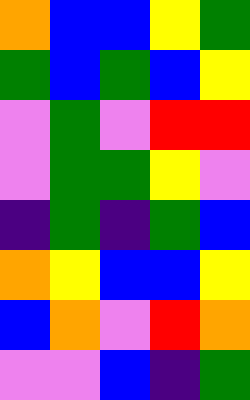[["orange", "blue", "blue", "yellow", "green"], ["green", "blue", "green", "blue", "yellow"], ["violet", "green", "violet", "red", "red"], ["violet", "green", "green", "yellow", "violet"], ["indigo", "green", "indigo", "green", "blue"], ["orange", "yellow", "blue", "blue", "yellow"], ["blue", "orange", "violet", "red", "orange"], ["violet", "violet", "blue", "indigo", "green"]]